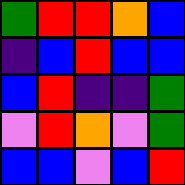[["green", "red", "red", "orange", "blue"], ["indigo", "blue", "red", "blue", "blue"], ["blue", "red", "indigo", "indigo", "green"], ["violet", "red", "orange", "violet", "green"], ["blue", "blue", "violet", "blue", "red"]]